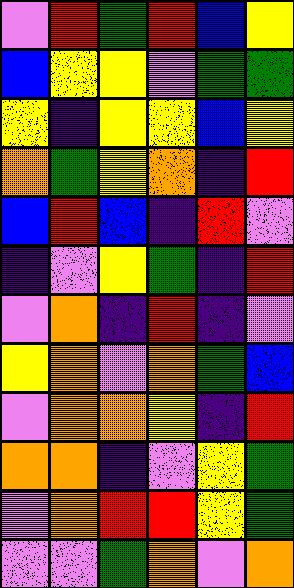[["violet", "red", "green", "red", "blue", "yellow"], ["blue", "yellow", "yellow", "violet", "green", "green"], ["yellow", "indigo", "yellow", "yellow", "blue", "yellow"], ["orange", "green", "yellow", "orange", "indigo", "red"], ["blue", "red", "blue", "indigo", "red", "violet"], ["indigo", "violet", "yellow", "green", "indigo", "red"], ["violet", "orange", "indigo", "red", "indigo", "violet"], ["yellow", "orange", "violet", "orange", "green", "blue"], ["violet", "orange", "orange", "yellow", "indigo", "red"], ["orange", "orange", "indigo", "violet", "yellow", "green"], ["violet", "orange", "red", "red", "yellow", "green"], ["violet", "violet", "green", "orange", "violet", "orange"]]